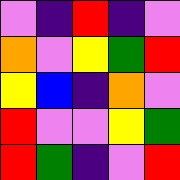[["violet", "indigo", "red", "indigo", "violet"], ["orange", "violet", "yellow", "green", "red"], ["yellow", "blue", "indigo", "orange", "violet"], ["red", "violet", "violet", "yellow", "green"], ["red", "green", "indigo", "violet", "red"]]